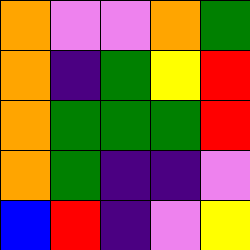[["orange", "violet", "violet", "orange", "green"], ["orange", "indigo", "green", "yellow", "red"], ["orange", "green", "green", "green", "red"], ["orange", "green", "indigo", "indigo", "violet"], ["blue", "red", "indigo", "violet", "yellow"]]